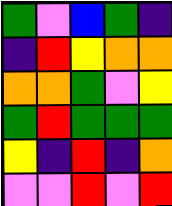[["green", "violet", "blue", "green", "indigo"], ["indigo", "red", "yellow", "orange", "orange"], ["orange", "orange", "green", "violet", "yellow"], ["green", "red", "green", "green", "green"], ["yellow", "indigo", "red", "indigo", "orange"], ["violet", "violet", "red", "violet", "red"]]